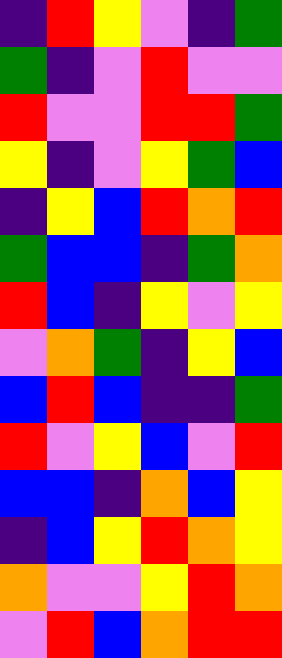[["indigo", "red", "yellow", "violet", "indigo", "green"], ["green", "indigo", "violet", "red", "violet", "violet"], ["red", "violet", "violet", "red", "red", "green"], ["yellow", "indigo", "violet", "yellow", "green", "blue"], ["indigo", "yellow", "blue", "red", "orange", "red"], ["green", "blue", "blue", "indigo", "green", "orange"], ["red", "blue", "indigo", "yellow", "violet", "yellow"], ["violet", "orange", "green", "indigo", "yellow", "blue"], ["blue", "red", "blue", "indigo", "indigo", "green"], ["red", "violet", "yellow", "blue", "violet", "red"], ["blue", "blue", "indigo", "orange", "blue", "yellow"], ["indigo", "blue", "yellow", "red", "orange", "yellow"], ["orange", "violet", "violet", "yellow", "red", "orange"], ["violet", "red", "blue", "orange", "red", "red"]]